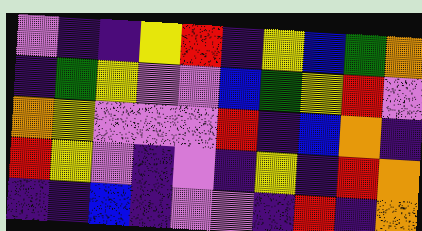[["violet", "indigo", "indigo", "yellow", "red", "indigo", "yellow", "blue", "green", "orange"], ["indigo", "green", "yellow", "violet", "violet", "blue", "green", "yellow", "red", "violet"], ["orange", "yellow", "violet", "violet", "violet", "red", "indigo", "blue", "orange", "indigo"], ["red", "yellow", "violet", "indigo", "violet", "indigo", "yellow", "indigo", "red", "orange"], ["indigo", "indigo", "blue", "indigo", "violet", "violet", "indigo", "red", "indigo", "orange"]]